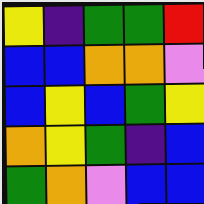[["yellow", "indigo", "green", "green", "red"], ["blue", "blue", "orange", "orange", "violet"], ["blue", "yellow", "blue", "green", "yellow"], ["orange", "yellow", "green", "indigo", "blue"], ["green", "orange", "violet", "blue", "blue"]]